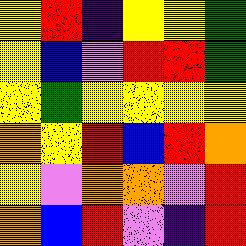[["yellow", "red", "indigo", "yellow", "yellow", "green"], ["yellow", "blue", "violet", "red", "red", "green"], ["yellow", "green", "yellow", "yellow", "yellow", "yellow"], ["orange", "yellow", "red", "blue", "red", "orange"], ["yellow", "violet", "orange", "orange", "violet", "red"], ["orange", "blue", "red", "violet", "indigo", "red"]]